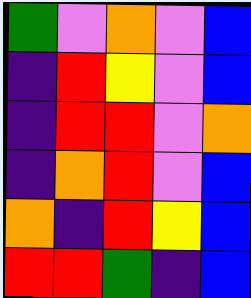[["green", "violet", "orange", "violet", "blue"], ["indigo", "red", "yellow", "violet", "blue"], ["indigo", "red", "red", "violet", "orange"], ["indigo", "orange", "red", "violet", "blue"], ["orange", "indigo", "red", "yellow", "blue"], ["red", "red", "green", "indigo", "blue"]]